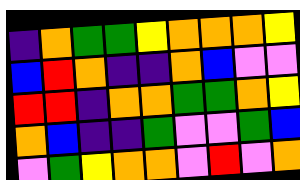[["indigo", "orange", "green", "green", "yellow", "orange", "orange", "orange", "yellow"], ["blue", "red", "orange", "indigo", "indigo", "orange", "blue", "violet", "violet"], ["red", "red", "indigo", "orange", "orange", "green", "green", "orange", "yellow"], ["orange", "blue", "indigo", "indigo", "green", "violet", "violet", "green", "blue"], ["violet", "green", "yellow", "orange", "orange", "violet", "red", "violet", "orange"]]